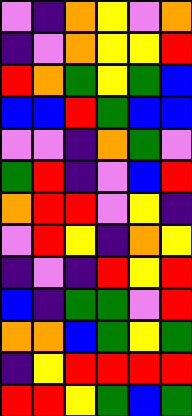[["violet", "indigo", "orange", "yellow", "violet", "orange"], ["indigo", "violet", "orange", "yellow", "yellow", "red"], ["red", "orange", "green", "yellow", "green", "blue"], ["blue", "blue", "red", "green", "blue", "blue"], ["violet", "violet", "indigo", "orange", "green", "violet"], ["green", "red", "indigo", "violet", "blue", "red"], ["orange", "red", "red", "violet", "yellow", "indigo"], ["violet", "red", "yellow", "indigo", "orange", "yellow"], ["indigo", "violet", "indigo", "red", "yellow", "red"], ["blue", "indigo", "green", "green", "violet", "red"], ["orange", "orange", "blue", "green", "yellow", "green"], ["indigo", "yellow", "red", "red", "red", "red"], ["red", "red", "yellow", "green", "blue", "green"]]